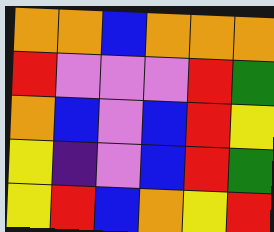[["orange", "orange", "blue", "orange", "orange", "orange"], ["red", "violet", "violet", "violet", "red", "green"], ["orange", "blue", "violet", "blue", "red", "yellow"], ["yellow", "indigo", "violet", "blue", "red", "green"], ["yellow", "red", "blue", "orange", "yellow", "red"]]